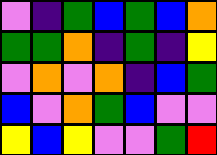[["violet", "indigo", "green", "blue", "green", "blue", "orange"], ["green", "green", "orange", "indigo", "green", "indigo", "yellow"], ["violet", "orange", "violet", "orange", "indigo", "blue", "green"], ["blue", "violet", "orange", "green", "blue", "violet", "violet"], ["yellow", "blue", "yellow", "violet", "violet", "green", "red"]]